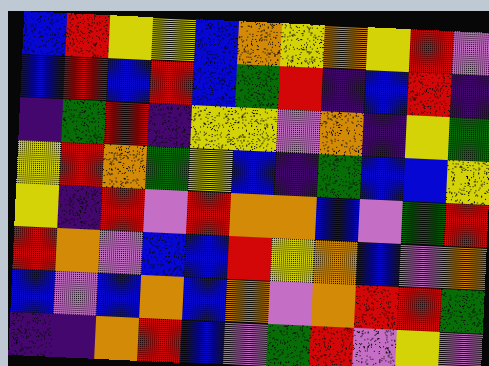[["blue", "red", "yellow", "yellow", "blue", "orange", "yellow", "orange", "yellow", "red", "violet"], ["blue", "red", "blue", "red", "blue", "green", "red", "indigo", "blue", "red", "indigo"], ["indigo", "green", "red", "indigo", "yellow", "yellow", "violet", "orange", "indigo", "yellow", "green"], ["yellow", "red", "orange", "green", "yellow", "blue", "indigo", "green", "blue", "blue", "yellow"], ["yellow", "indigo", "red", "violet", "red", "orange", "orange", "blue", "violet", "green", "red"], ["red", "orange", "violet", "blue", "blue", "red", "yellow", "orange", "blue", "violet", "orange"], ["blue", "violet", "blue", "orange", "blue", "orange", "violet", "orange", "red", "red", "green"], ["indigo", "indigo", "orange", "red", "blue", "violet", "green", "red", "violet", "yellow", "violet"]]